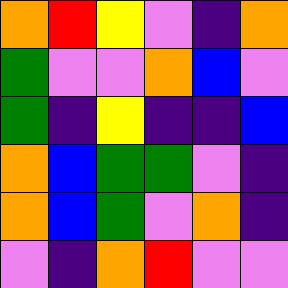[["orange", "red", "yellow", "violet", "indigo", "orange"], ["green", "violet", "violet", "orange", "blue", "violet"], ["green", "indigo", "yellow", "indigo", "indigo", "blue"], ["orange", "blue", "green", "green", "violet", "indigo"], ["orange", "blue", "green", "violet", "orange", "indigo"], ["violet", "indigo", "orange", "red", "violet", "violet"]]